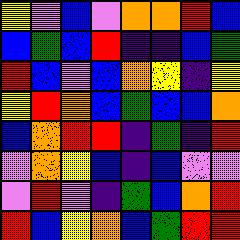[["yellow", "violet", "blue", "violet", "orange", "orange", "red", "blue"], ["blue", "green", "blue", "red", "indigo", "indigo", "blue", "green"], ["red", "blue", "violet", "blue", "orange", "yellow", "indigo", "yellow"], ["yellow", "red", "orange", "blue", "green", "blue", "blue", "orange"], ["blue", "orange", "red", "red", "indigo", "green", "indigo", "red"], ["violet", "orange", "yellow", "blue", "indigo", "blue", "violet", "violet"], ["violet", "red", "violet", "indigo", "green", "blue", "orange", "red"], ["red", "blue", "yellow", "orange", "blue", "green", "red", "red"]]